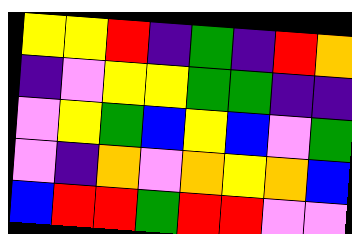[["yellow", "yellow", "red", "indigo", "green", "indigo", "red", "orange"], ["indigo", "violet", "yellow", "yellow", "green", "green", "indigo", "indigo"], ["violet", "yellow", "green", "blue", "yellow", "blue", "violet", "green"], ["violet", "indigo", "orange", "violet", "orange", "yellow", "orange", "blue"], ["blue", "red", "red", "green", "red", "red", "violet", "violet"]]